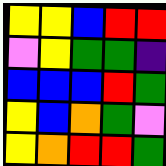[["yellow", "yellow", "blue", "red", "red"], ["violet", "yellow", "green", "green", "indigo"], ["blue", "blue", "blue", "red", "green"], ["yellow", "blue", "orange", "green", "violet"], ["yellow", "orange", "red", "red", "green"]]